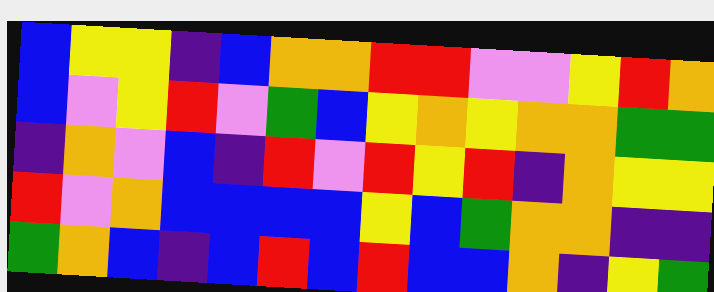[["blue", "yellow", "yellow", "indigo", "blue", "orange", "orange", "red", "red", "violet", "violet", "yellow", "red", "orange"], ["blue", "violet", "yellow", "red", "violet", "green", "blue", "yellow", "orange", "yellow", "orange", "orange", "green", "green"], ["indigo", "orange", "violet", "blue", "indigo", "red", "violet", "red", "yellow", "red", "indigo", "orange", "yellow", "yellow"], ["red", "violet", "orange", "blue", "blue", "blue", "blue", "yellow", "blue", "green", "orange", "orange", "indigo", "indigo"], ["green", "orange", "blue", "indigo", "blue", "red", "blue", "red", "blue", "blue", "orange", "indigo", "yellow", "green"]]